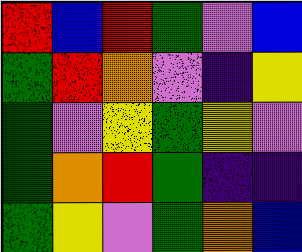[["red", "blue", "red", "green", "violet", "blue"], ["green", "red", "orange", "violet", "indigo", "yellow"], ["green", "violet", "yellow", "green", "yellow", "violet"], ["green", "orange", "red", "green", "indigo", "indigo"], ["green", "yellow", "violet", "green", "orange", "blue"]]